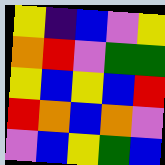[["yellow", "indigo", "blue", "violet", "yellow"], ["orange", "red", "violet", "green", "green"], ["yellow", "blue", "yellow", "blue", "red"], ["red", "orange", "blue", "orange", "violet"], ["violet", "blue", "yellow", "green", "blue"]]